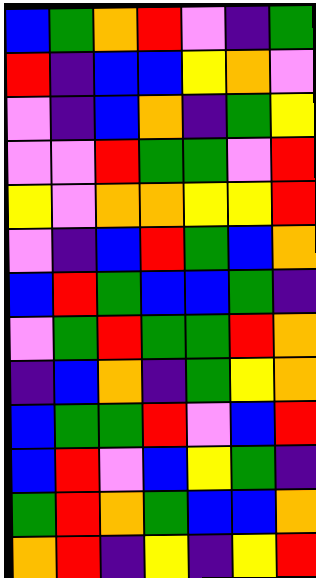[["blue", "green", "orange", "red", "violet", "indigo", "green"], ["red", "indigo", "blue", "blue", "yellow", "orange", "violet"], ["violet", "indigo", "blue", "orange", "indigo", "green", "yellow"], ["violet", "violet", "red", "green", "green", "violet", "red"], ["yellow", "violet", "orange", "orange", "yellow", "yellow", "red"], ["violet", "indigo", "blue", "red", "green", "blue", "orange"], ["blue", "red", "green", "blue", "blue", "green", "indigo"], ["violet", "green", "red", "green", "green", "red", "orange"], ["indigo", "blue", "orange", "indigo", "green", "yellow", "orange"], ["blue", "green", "green", "red", "violet", "blue", "red"], ["blue", "red", "violet", "blue", "yellow", "green", "indigo"], ["green", "red", "orange", "green", "blue", "blue", "orange"], ["orange", "red", "indigo", "yellow", "indigo", "yellow", "red"]]